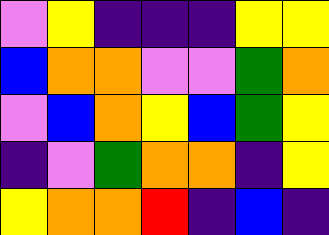[["violet", "yellow", "indigo", "indigo", "indigo", "yellow", "yellow"], ["blue", "orange", "orange", "violet", "violet", "green", "orange"], ["violet", "blue", "orange", "yellow", "blue", "green", "yellow"], ["indigo", "violet", "green", "orange", "orange", "indigo", "yellow"], ["yellow", "orange", "orange", "red", "indigo", "blue", "indigo"]]